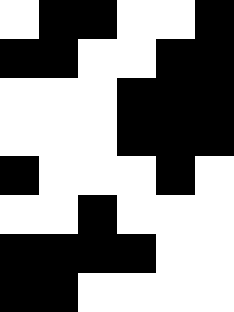[["white", "black", "black", "white", "white", "black"], ["black", "black", "white", "white", "black", "black"], ["white", "white", "white", "black", "black", "black"], ["white", "white", "white", "black", "black", "black"], ["black", "white", "white", "white", "black", "white"], ["white", "white", "black", "white", "white", "white"], ["black", "black", "black", "black", "white", "white"], ["black", "black", "white", "white", "white", "white"]]